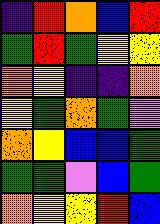[["indigo", "red", "orange", "blue", "red"], ["green", "red", "green", "yellow", "yellow"], ["orange", "yellow", "indigo", "indigo", "orange"], ["yellow", "green", "orange", "green", "violet"], ["orange", "yellow", "blue", "blue", "green"], ["green", "green", "violet", "blue", "green"], ["orange", "yellow", "yellow", "red", "blue"]]